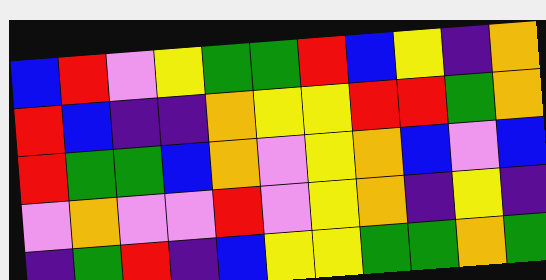[["blue", "red", "violet", "yellow", "green", "green", "red", "blue", "yellow", "indigo", "orange"], ["red", "blue", "indigo", "indigo", "orange", "yellow", "yellow", "red", "red", "green", "orange"], ["red", "green", "green", "blue", "orange", "violet", "yellow", "orange", "blue", "violet", "blue"], ["violet", "orange", "violet", "violet", "red", "violet", "yellow", "orange", "indigo", "yellow", "indigo"], ["indigo", "green", "red", "indigo", "blue", "yellow", "yellow", "green", "green", "orange", "green"]]